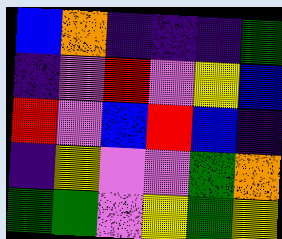[["blue", "orange", "indigo", "indigo", "indigo", "green"], ["indigo", "violet", "red", "violet", "yellow", "blue"], ["red", "violet", "blue", "red", "blue", "indigo"], ["indigo", "yellow", "violet", "violet", "green", "orange"], ["green", "green", "violet", "yellow", "green", "yellow"]]